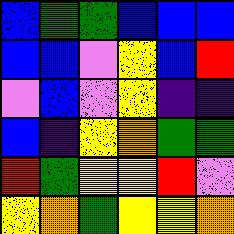[["blue", "green", "green", "blue", "blue", "blue"], ["blue", "blue", "violet", "yellow", "blue", "red"], ["violet", "blue", "violet", "yellow", "indigo", "indigo"], ["blue", "indigo", "yellow", "orange", "green", "green"], ["red", "green", "yellow", "yellow", "red", "violet"], ["yellow", "orange", "green", "yellow", "yellow", "orange"]]